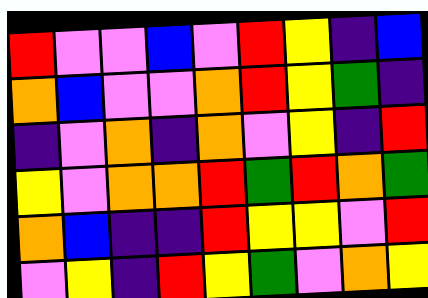[["red", "violet", "violet", "blue", "violet", "red", "yellow", "indigo", "blue"], ["orange", "blue", "violet", "violet", "orange", "red", "yellow", "green", "indigo"], ["indigo", "violet", "orange", "indigo", "orange", "violet", "yellow", "indigo", "red"], ["yellow", "violet", "orange", "orange", "red", "green", "red", "orange", "green"], ["orange", "blue", "indigo", "indigo", "red", "yellow", "yellow", "violet", "red"], ["violet", "yellow", "indigo", "red", "yellow", "green", "violet", "orange", "yellow"]]